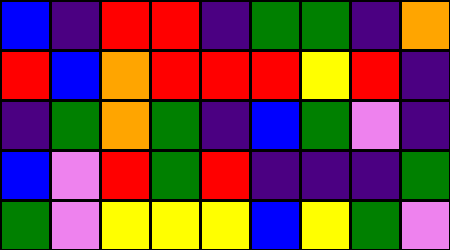[["blue", "indigo", "red", "red", "indigo", "green", "green", "indigo", "orange"], ["red", "blue", "orange", "red", "red", "red", "yellow", "red", "indigo"], ["indigo", "green", "orange", "green", "indigo", "blue", "green", "violet", "indigo"], ["blue", "violet", "red", "green", "red", "indigo", "indigo", "indigo", "green"], ["green", "violet", "yellow", "yellow", "yellow", "blue", "yellow", "green", "violet"]]